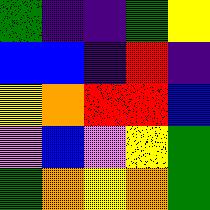[["green", "indigo", "indigo", "green", "yellow"], ["blue", "blue", "indigo", "red", "indigo"], ["yellow", "orange", "red", "red", "blue"], ["violet", "blue", "violet", "yellow", "green"], ["green", "orange", "yellow", "orange", "green"]]